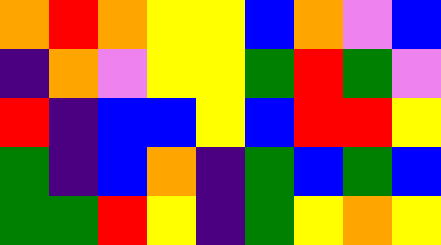[["orange", "red", "orange", "yellow", "yellow", "blue", "orange", "violet", "blue"], ["indigo", "orange", "violet", "yellow", "yellow", "green", "red", "green", "violet"], ["red", "indigo", "blue", "blue", "yellow", "blue", "red", "red", "yellow"], ["green", "indigo", "blue", "orange", "indigo", "green", "blue", "green", "blue"], ["green", "green", "red", "yellow", "indigo", "green", "yellow", "orange", "yellow"]]